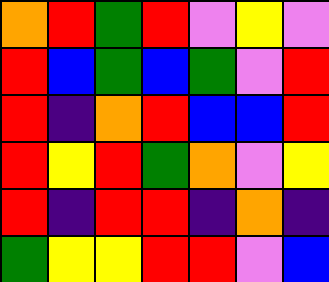[["orange", "red", "green", "red", "violet", "yellow", "violet"], ["red", "blue", "green", "blue", "green", "violet", "red"], ["red", "indigo", "orange", "red", "blue", "blue", "red"], ["red", "yellow", "red", "green", "orange", "violet", "yellow"], ["red", "indigo", "red", "red", "indigo", "orange", "indigo"], ["green", "yellow", "yellow", "red", "red", "violet", "blue"]]